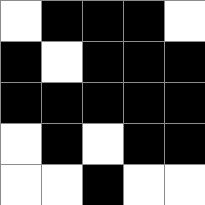[["white", "black", "black", "black", "white"], ["black", "white", "black", "black", "black"], ["black", "black", "black", "black", "black"], ["white", "black", "white", "black", "black"], ["white", "white", "black", "white", "white"]]